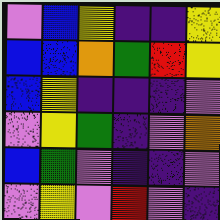[["violet", "blue", "yellow", "indigo", "indigo", "yellow"], ["blue", "blue", "orange", "green", "red", "yellow"], ["blue", "yellow", "indigo", "indigo", "indigo", "violet"], ["violet", "yellow", "green", "indigo", "violet", "orange"], ["blue", "green", "violet", "indigo", "indigo", "violet"], ["violet", "yellow", "violet", "red", "violet", "indigo"]]